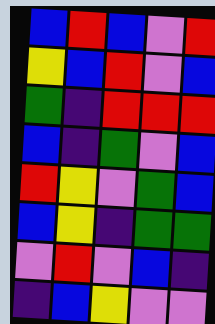[["blue", "red", "blue", "violet", "red"], ["yellow", "blue", "red", "violet", "blue"], ["green", "indigo", "red", "red", "red"], ["blue", "indigo", "green", "violet", "blue"], ["red", "yellow", "violet", "green", "blue"], ["blue", "yellow", "indigo", "green", "green"], ["violet", "red", "violet", "blue", "indigo"], ["indigo", "blue", "yellow", "violet", "violet"]]